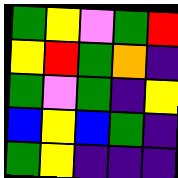[["green", "yellow", "violet", "green", "red"], ["yellow", "red", "green", "orange", "indigo"], ["green", "violet", "green", "indigo", "yellow"], ["blue", "yellow", "blue", "green", "indigo"], ["green", "yellow", "indigo", "indigo", "indigo"]]